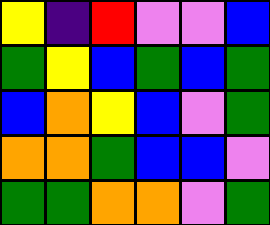[["yellow", "indigo", "red", "violet", "violet", "blue"], ["green", "yellow", "blue", "green", "blue", "green"], ["blue", "orange", "yellow", "blue", "violet", "green"], ["orange", "orange", "green", "blue", "blue", "violet"], ["green", "green", "orange", "orange", "violet", "green"]]